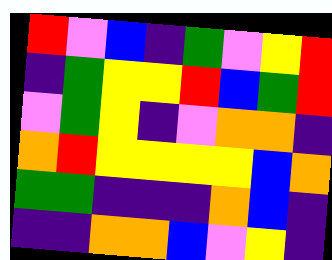[["red", "violet", "blue", "indigo", "green", "violet", "yellow", "red"], ["indigo", "green", "yellow", "yellow", "red", "blue", "green", "red"], ["violet", "green", "yellow", "indigo", "violet", "orange", "orange", "indigo"], ["orange", "red", "yellow", "yellow", "yellow", "yellow", "blue", "orange"], ["green", "green", "indigo", "indigo", "indigo", "orange", "blue", "indigo"], ["indigo", "indigo", "orange", "orange", "blue", "violet", "yellow", "indigo"]]